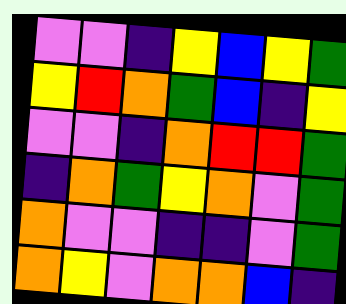[["violet", "violet", "indigo", "yellow", "blue", "yellow", "green"], ["yellow", "red", "orange", "green", "blue", "indigo", "yellow"], ["violet", "violet", "indigo", "orange", "red", "red", "green"], ["indigo", "orange", "green", "yellow", "orange", "violet", "green"], ["orange", "violet", "violet", "indigo", "indigo", "violet", "green"], ["orange", "yellow", "violet", "orange", "orange", "blue", "indigo"]]